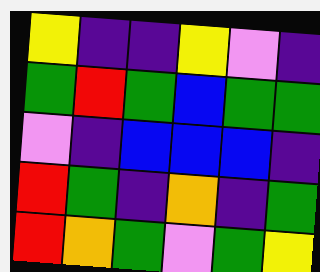[["yellow", "indigo", "indigo", "yellow", "violet", "indigo"], ["green", "red", "green", "blue", "green", "green"], ["violet", "indigo", "blue", "blue", "blue", "indigo"], ["red", "green", "indigo", "orange", "indigo", "green"], ["red", "orange", "green", "violet", "green", "yellow"]]